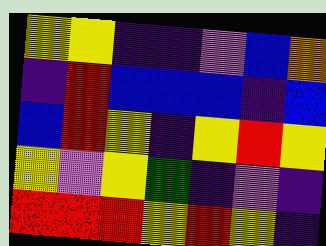[["yellow", "yellow", "indigo", "indigo", "violet", "blue", "orange"], ["indigo", "red", "blue", "blue", "blue", "indigo", "blue"], ["blue", "red", "yellow", "indigo", "yellow", "red", "yellow"], ["yellow", "violet", "yellow", "green", "indigo", "violet", "indigo"], ["red", "red", "red", "yellow", "red", "yellow", "indigo"]]